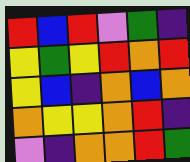[["red", "blue", "red", "violet", "green", "indigo"], ["yellow", "green", "yellow", "red", "orange", "red"], ["yellow", "blue", "indigo", "orange", "blue", "orange"], ["orange", "yellow", "yellow", "orange", "red", "indigo"], ["violet", "indigo", "orange", "orange", "red", "green"]]